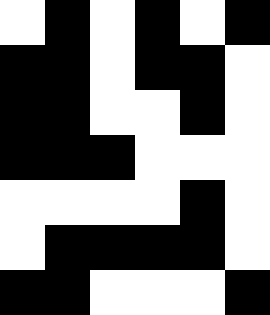[["white", "black", "white", "black", "white", "black"], ["black", "black", "white", "black", "black", "white"], ["black", "black", "white", "white", "black", "white"], ["black", "black", "black", "white", "white", "white"], ["white", "white", "white", "white", "black", "white"], ["white", "black", "black", "black", "black", "white"], ["black", "black", "white", "white", "white", "black"]]